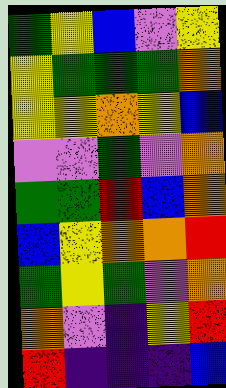[["green", "yellow", "blue", "violet", "yellow"], ["yellow", "green", "green", "green", "orange"], ["yellow", "yellow", "orange", "yellow", "blue"], ["violet", "violet", "green", "violet", "orange"], ["green", "green", "red", "blue", "orange"], ["blue", "yellow", "orange", "orange", "red"], ["green", "yellow", "green", "violet", "orange"], ["orange", "violet", "indigo", "yellow", "red"], ["red", "indigo", "indigo", "indigo", "blue"]]